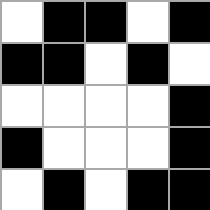[["white", "black", "black", "white", "black"], ["black", "black", "white", "black", "white"], ["white", "white", "white", "white", "black"], ["black", "white", "white", "white", "black"], ["white", "black", "white", "black", "black"]]